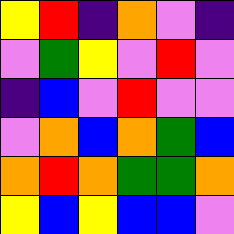[["yellow", "red", "indigo", "orange", "violet", "indigo"], ["violet", "green", "yellow", "violet", "red", "violet"], ["indigo", "blue", "violet", "red", "violet", "violet"], ["violet", "orange", "blue", "orange", "green", "blue"], ["orange", "red", "orange", "green", "green", "orange"], ["yellow", "blue", "yellow", "blue", "blue", "violet"]]